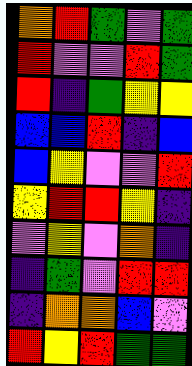[["orange", "red", "green", "violet", "green"], ["red", "violet", "violet", "red", "green"], ["red", "indigo", "green", "yellow", "yellow"], ["blue", "blue", "red", "indigo", "blue"], ["blue", "yellow", "violet", "violet", "red"], ["yellow", "red", "red", "yellow", "indigo"], ["violet", "yellow", "violet", "orange", "indigo"], ["indigo", "green", "violet", "red", "red"], ["indigo", "orange", "orange", "blue", "violet"], ["red", "yellow", "red", "green", "green"]]